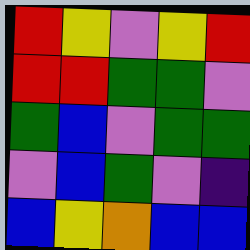[["red", "yellow", "violet", "yellow", "red"], ["red", "red", "green", "green", "violet"], ["green", "blue", "violet", "green", "green"], ["violet", "blue", "green", "violet", "indigo"], ["blue", "yellow", "orange", "blue", "blue"]]